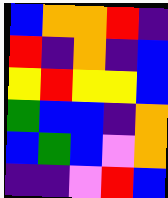[["blue", "orange", "orange", "red", "indigo"], ["red", "indigo", "orange", "indigo", "blue"], ["yellow", "red", "yellow", "yellow", "blue"], ["green", "blue", "blue", "indigo", "orange"], ["blue", "green", "blue", "violet", "orange"], ["indigo", "indigo", "violet", "red", "blue"]]